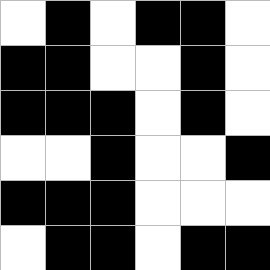[["white", "black", "white", "black", "black", "white"], ["black", "black", "white", "white", "black", "white"], ["black", "black", "black", "white", "black", "white"], ["white", "white", "black", "white", "white", "black"], ["black", "black", "black", "white", "white", "white"], ["white", "black", "black", "white", "black", "black"]]